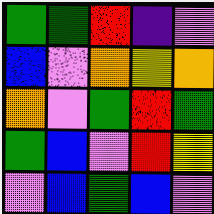[["green", "green", "red", "indigo", "violet"], ["blue", "violet", "orange", "yellow", "orange"], ["orange", "violet", "green", "red", "green"], ["green", "blue", "violet", "red", "yellow"], ["violet", "blue", "green", "blue", "violet"]]